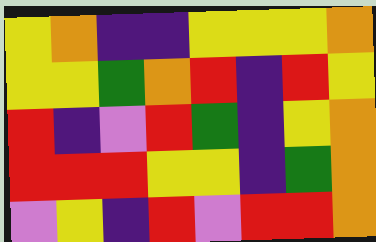[["yellow", "orange", "indigo", "indigo", "yellow", "yellow", "yellow", "orange"], ["yellow", "yellow", "green", "orange", "red", "indigo", "red", "yellow"], ["red", "indigo", "violet", "red", "green", "indigo", "yellow", "orange"], ["red", "red", "red", "yellow", "yellow", "indigo", "green", "orange"], ["violet", "yellow", "indigo", "red", "violet", "red", "red", "orange"]]